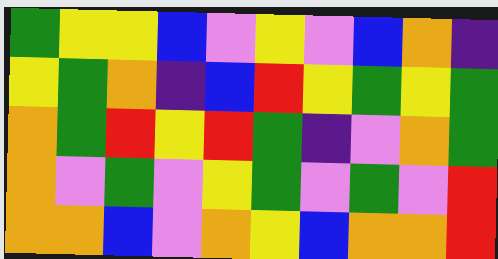[["green", "yellow", "yellow", "blue", "violet", "yellow", "violet", "blue", "orange", "indigo"], ["yellow", "green", "orange", "indigo", "blue", "red", "yellow", "green", "yellow", "green"], ["orange", "green", "red", "yellow", "red", "green", "indigo", "violet", "orange", "green"], ["orange", "violet", "green", "violet", "yellow", "green", "violet", "green", "violet", "red"], ["orange", "orange", "blue", "violet", "orange", "yellow", "blue", "orange", "orange", "red"]]